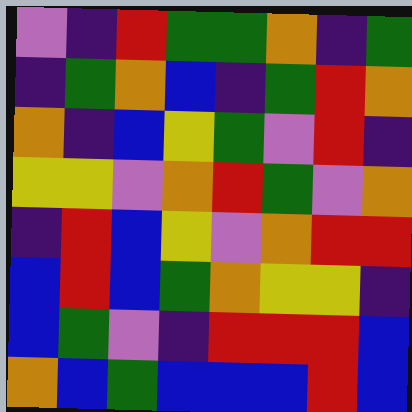[["violet", "indigo", "red", "green", "green", "orange", "indigo", "green"], ["indigo", "green", "orange", "blue", "indigo", "green", "red", "orange"], ["orange", "indigo", "blue", "yellow", "green", "violet", "red", "indigo"], ["yellow", "yellow", "violet", "orange", "red", "green", "violet", "orange"], ["indigo", "red", "blue", "yellow", "violet", "orange", "red", "red"], ["blue", "red", "blue", "green", "orange", "yellow", "yellow", "indigo"], ["blue", "green", "violet", "indigo", "red", "red", "red", "blue"], ["orange", "blue", "green", "blue", "blue", "blue", "red", "blue"]]